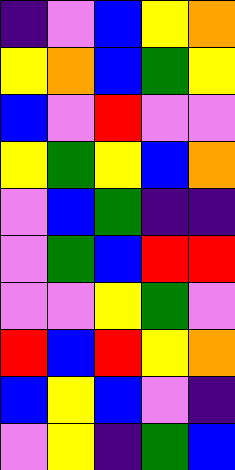[["indigo", "violet", "blue", "yellow", "orange"], ["yellow", "orange", "blue", "green", "yellow"], ["blue", "violet", "red", "violet", "violet"], ["yellow", "green", "yellow", "blue", "orange"], ["violet", "blue", "green", "indigo", "indigo"], ["violet", "green", "blue", "red", "red"], ["violet", "violet", "yellow", "green", "violet"], ["red", "blue", "red", "yellow", "orange"], ["blue", "yellow", "blue", "violet", "indigo"], ["violet", "yellow", "indigo", "green", "blue"]]